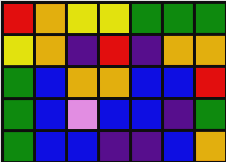[["red", "orange", "yellow", "yellow", "green", "green", "green"], ["yellow", "orange", "indigo", "red", "indigo", "orange", "orange"], ["green", "blue", "orange", "orange", "blue", "blue", "red"], ["green", "blue", "violet", "blue", "blue", "indigo", "green"], ["green", "blue", "blue", "indigo", "indigo", "blue", "orange"]]